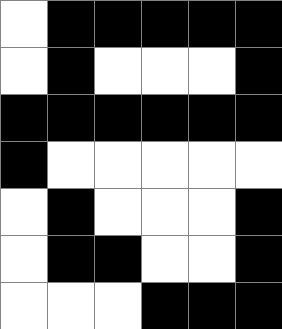[["white", "black", "black", "black", "black", "black"], ["white", "black", "white", "white", "white", "black"], ["black", "black", "black", "black", "black", "black"], ["black", "white", "white", "white", "white", "white"], ["white", "black", "white", "white", "white", "black"], ["white", "black", "black", "white", "white", "black"], ["white", "white", "white", "black", "black", "black"]]